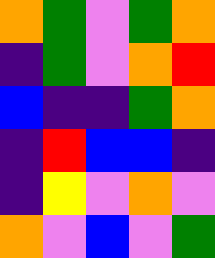[["orange", "green", "violet", "green", "orange"], ["indigo", "green", "violet", "orange", "red"], ["blue", "indigo", "indigo", "green", "orange"], ["indigo", "red", "blue", "blue", "indigo"], ["indigo", "yellow", "violet", "orange", "violet"], ["orange", "violet", "blue", "violet", "green"]]